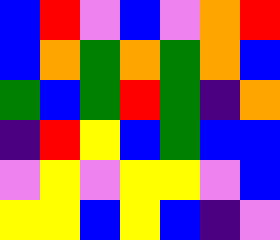[["blue", "red", "violet", "blue", "violet", "orange", "red"], ["blue", "orange", "green", "orange", "green", "orange", "blue"], ["green", "blue", "green", "red", "green", "indigo", "orange"], ["indigo", "red", "yellow", "blue", "green", "blue", "blue"], ["violet", "yellow", "violet", "yellow", "yellow", "violet", "blue"], ["yellow", "yellow", "blue", "yellow", "blue", "indigo", "violet"]]